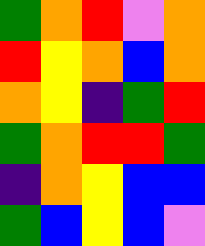[["green", "orange", "red", "violet", "orange"], ["red", "yellow", "orange", "blue", "orange"], ["orange", "yellow", "indigo", "green", "red"], ["green", "orange", "red", "red", "green"], ["indigo", "orange", "yellow", "blue", "blue"], ["green", "blue", "yellow", "blue", "violet"]]